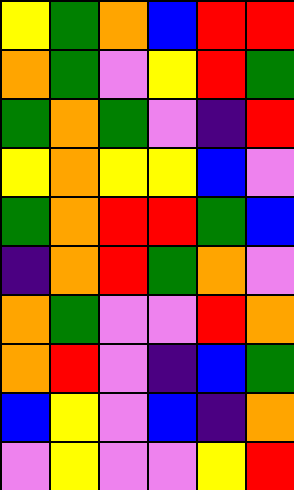[["yellow", "green", "orange", "blue", "red", "red"], ["orange", "green", "violet", "yellow", "red", "green"], ["green", "orange", "green", "violet", "indigo", "red"], ["yellow", "orange", "yellow", "yellow", "blue", "violet"], ["green", "orange", "red", "red", "green", "blue"], ["indigo", "orange", "red", "green", "orange", "violet"], ["orange", "green", "violet", "violet", "red", "orange"], ["orange", "red", "violet", "indigo", "blue", "green"], ["blue", "yellow", "violet", "blue", "indigo", "orange"], ["violet", "yellow", "violet", "violet", "yellow", "red"]]